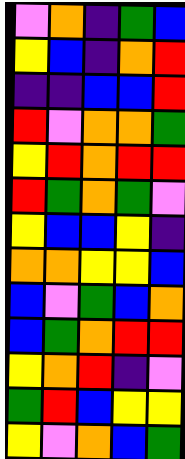[["violet", "orange", "indigo", "green", "blue"], ["yellow", "blue", "indigo", "orange", "red"], ["indigo", "indigo", "blue", "blue", "red"], ["red", "violet", "orange", "orange", "green"], ["yellow", "red", "orange", "red", "red"], ["red", "green", "orange", "green", "violet"], ["yellow", "blue", "blue", "yellow", "indigo"], ["orange", "orange", "yellow", "yellow", "blue"], ["blue", "violet", "green", "blue", "orange"], ["blue", "green", "orange", "red", "red"], ["yellow", "orange", "red", "indigo", "violet"], ["green", "red", "blue", "yellow", "yellow"], ["yellow", "violet", "orange", "blue", "green"]]